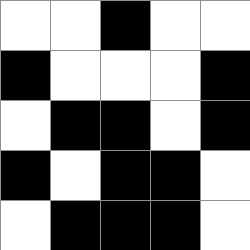[["white", "white", "black", "white", "white"], ["black", "white", "white", "white", "black"], ["white", "black", "black", "white", "black"], ["black", "white", "black", "black", "white"], ["white", "black", "black", "black", "white"]]